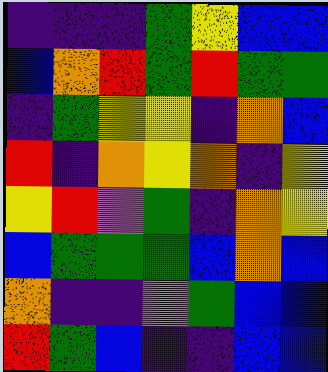[["indigo", "indigo", "indigo", "green", "yellow", "blue", "blue"], ["blue", "orange", "red", "green", "red", "green", "green"], ["indigo", "green", "yellow", "yellow", "indigo", "orange", "blue"], ["red", "indigo", "orange", "yellow", "orange", "indigo", "yellow"], ["yellow", "red", "violet", "green", "indigo", "orange", "yellow"], ["blue", "green", "green", "green", "blue", "orange", "blue"], ["orange", "indigo", "indigo", "violet", "green", "blue", "blue"], ["red", "green", "blue", "indigo", "indigo", "blue", "blue"]]